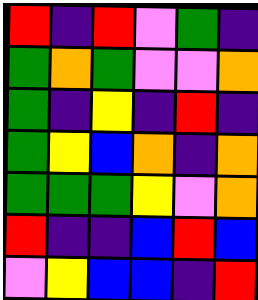[["red", "indigo", "red", "violet", "green", "indigo"], ["green", "orange", "green", "violet", "violet", "orange"], ["green", "indigo", "yellow", "indigo", "red", "indigo"], ["green", "yellow", "blue", "orange", "indigo", "orange"], ["green", "green", "green", "yellow", "violet", "orange"], ["red", "indigo", "indigo", "blue", "red", "blue"], ["violet", "yellow", "blue", "blue", "indigo", "red"]]